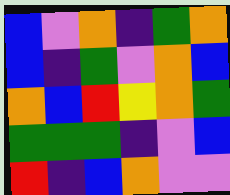[["blue", "violet", "orange", "indigo", "green", "orange"], ["blue", "indigo", "green", "violet", "orange", "blue"], ["orange", "blue", "red", "yellow", "orange", "green"], ["green", "green", "green", "indigo", "violet", "blue"], ["red", "indigo", "blue", "orange", "violet", "violet"]]